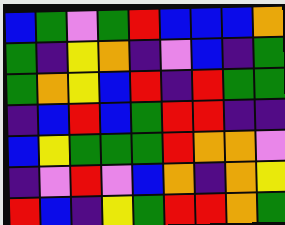[["blue", "green", "violet", "green", "red", "blue", "blue", "blue", "orange"], ["green", "indigo", "yellow", "orange", "indigo", "violet", "blue", "indigo", "green"], ["green", "orange", "yellow", "blue", "red", "indigo", "red", "green", "green"], ["indigo", "blue", "red", "blue", "green", "red", "red", "indigo", "indigo"], ["blue", "yellow", "green", "green", "green", "red", "orange", "orange", "violet"], ["indigo", "violet", "red", "violet", "blue", "orange", "indigo", "orange", "yellow"], ["red", "blue", "indigo", "yellow", "green", "red", "red", "orange", "green"]]